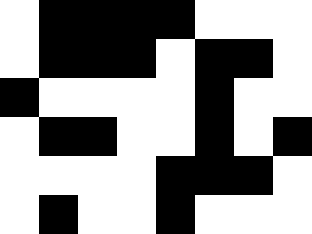[["white", "black", "black", "black", "black", "white", "white", "white"], ["white", "black", "black", "black", "white", "black", "black", "white"], ["black", "white", "white", "white", "white", "black", "white", "white"], ["white", "black", "black", "white", "white", "black", "white", "black"], ["white", "white", "white", "white", "black", "black", "black", "white"], ["white", "black", "white", "white", "black", "white", "white", "white"]]